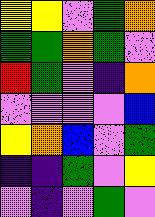[["yellow", "yellow", "violet", "green", "orange"], ["green", "green", "orange", "green", "violet"], ["red", "green", "violet", "indigo", "orange"], ["violet", "violet", "violet", "violet", "blue"], ["yellow", "orange", "blue", "violet", "green"], ["indigo", "indigo", "green", "violet", "yellow"], ["violet", "indigo", "violet", "green", "violet"]]